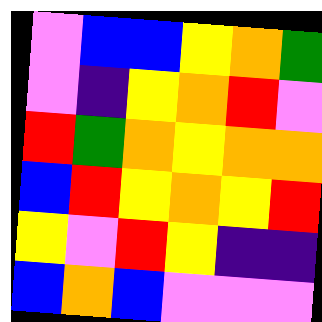[["violet", "blue", "blue", "yellow", "orange", "green"], ["violet", "indigo", "yellow", "orange", "red", "violet"], ["red", "green", "orange", "yellow", "orange", "orange"], ["blue", "red", "yellow", "orange", "yellow", "red"], ["yellow", "violet", "red", "yellow", "indigo", "indigo"], ["blue", "orange", "blue", "violet", "violet", "violet"]]